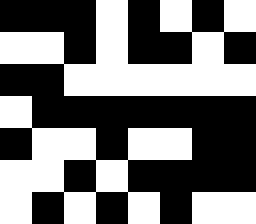[["black", "black", "black", "white", "black", "white", "black", "white"], ["white", "white", "black", "white", "black", "black", "white", "black"], ["black", "black", "white", "white", "white", "white", "white", "white"], ["white", "black", "black", "black", "black", "black", "black", "black"], ["black", "white", "white", "black", "white", "white", "black", "black"], ["white", "white", "black", "white", "black", "black", "black", "black"], ["white", "black", "white", "black", "white", "black", "white", "white"]]